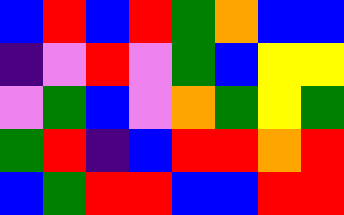[["blue", "red", "blue", "red", "green", "orange", "blue", "blue"], ["indigo", "violet", "red", "violet", "green", "blue", "yellow", "yellow"], ["violet", "green", "blue", "violet", "orange", "green", "yellow", "green"], ["green", "red", "indigo", "blue", "red", "red", "orange", "red"], ["blue", "green", "red", "red", "blue", "blue", "red", "red"]]